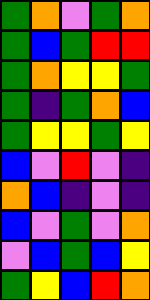[["green", "orange", "violet", "green", "orange"], ["green", "blue", "green", "red", "red"], ["green", "orange", "yellow", "yellow", "green"], ["green", "indigo", "green", "orange", "blue"], ["green", "yellow", "yellow", "green", "yellow"], ["blue", "violet", "red", "violet", "indigo"], ["orange", "blue", "indigo", "violet", "indigo"], ["blue", "violet", "green", "violet", "orange"], ["violet", "blue", "green", "blue", "yellow"], ["green", "yellow", "blue", "red", "orange"]]